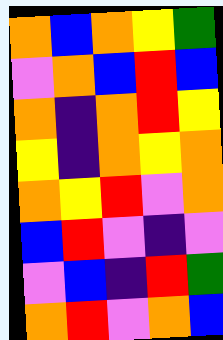[["orange", "blue", "orange", "yellow", "green"], ["violet", "orange", "blue", "red", "blue"], ["orange", "indigo", "orange", "red", "yellow"], ["yellow", "indigo", "orange", "yellow", "orange"], ["orange", "yellow", "red", "violet", "orange"], ["blue", "red", "violet", "indigo", "violet"], ["violet", "blue", "indigo", "red", "green"], ["orange", "red", "violet", "orange", "blue"]]